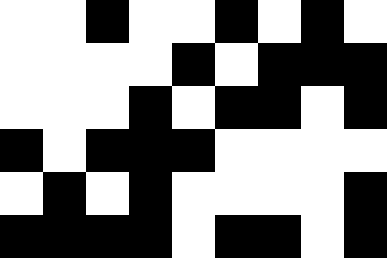[["white", "white", "black", "white", "white", "black", "white", "black", "white"], ["white", "white", "white", "white", "black", "white", "black", "black", "black"], ["white", "white", "white", "black", "white", "black", "black", "white", "black"], ["black", "white", "black", "black", "black", "white", "white", "white", "white"], ["white", "black", "white", "black", "white", "white", "white", "white", "black"], ["black", "black", "black", "black", "white", "black", "black", "white", "black"]]